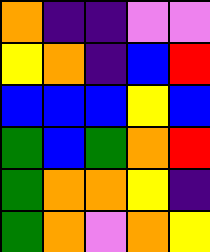[["orange", "indigo", "indigo", "violet", "violet"], ["yellow", "orange", "indigo", "blue", "red"], ["blue", "blue", "blue", "yellow", "blue"], ["green", "blue", "green", "orange", "red"], ["green", "orange", "orange", "yellow", "indigo"], ["green", "orange", "violet", "orange", "yellow"]]